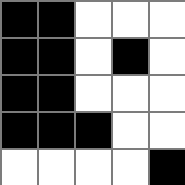[["black", "black", "white", "white", "white"], ["black", "black", "white", "black", "white"], ["black", "black", "white", "white", "white"], ["black", "black", "black", "white", "white"], ["white", "white", "white", "white", "black"]]